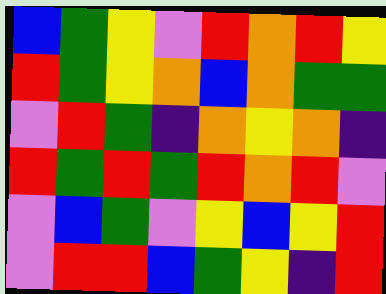[["blue", "green", "yellow", "violet", "red", "orange", "red", "yellow"], ["red", "green", "yellow", "orange", "blue", "orange", "green", "green"], ["violet", "red", "green", "indigo", "orange", "yellow", "orange", "indigo"], ["red", "green", "red", "green", "red", "orange", "red", "violet"], ["violet", "blue", "green", "violet", "yellow", "blue", "yellow", "red"], ["violet", "red", "red", "blue", "green", "yellow", "indigo", "red"]]